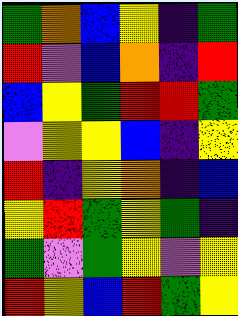[["green", "orange", "blue", "yellow", "indigo", "green"], ["red", "violet", "blue", "orange", "indigo", "red"], ["blue", "yellow", "green", "red", "red", "green"], ["violet", "yellow", "yellow", "blue", "indigo", "yellow"], ["red", "indigo", "yellow", "orange", "indigo", "blue"], ["yellow", "red", "green", "yellow", "green", "indigo"], ["green", "violet", "green", "yellow", "violet", "yellow"], ["red", "yellow", "blue", "red", "green", "yellow"]]